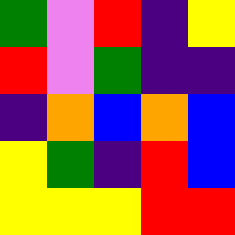[["green", "violet", "red", "indigo", "yellow"], ["red", "violet", "green", "indigo", "indigo"], ["indigo", "orange", "blue", "orange", "blue"], ["yellow", "green", "indigo", "red", "blue"], ["yellow", "yellow", "yellow", "red", "red"]]